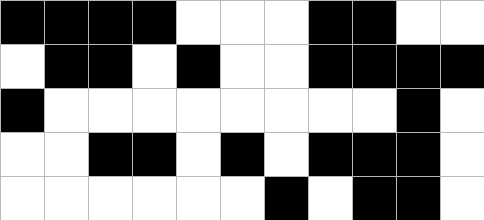[["black", "black", "black", "black", "white", "white", "white", "black", "black", "white", "white"], ["white", "black", "black", "white", "black", "white", "white", "black", "black", "black", "black"], ["black", "white", "white", "white", "white", "white", "white", "white", "white", "black", "white"], ["white", "white", "black", "black", "white", "black", "white", "black", "black", "black", "white"], ["white", "white", "white", "white", "white", "white", "black", "white", "black", "black", "white"]]